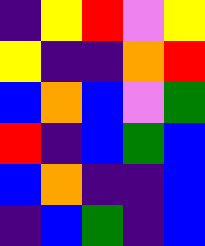[["indigo", "yellow", "red", "violet", "yellow"], ["yellow", "indigo", "indigo", "orange", "red"], ["blue", "orange", "blue", "violet", "green"], ["red", "indigo", "blue", "green", "blue"], ["blue", "orange", "indigo", "indigo", "blue"], ["indigo", "blue", "green", "indigo", "blue"]]